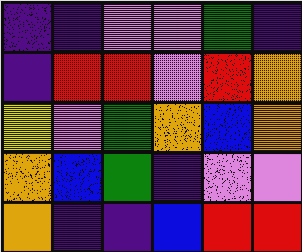[["indigo", "indigo", "violet", "violet", "green", "indigo"], ["indigo", "red", "red", "violet", "red", "orange"], ["yellow", "violet", "green", "orange", "blue", "orange"], ["orange", "blue", "green", "indigo", "violet", "violet"], ["orange", "indigo", "indigo", "blue", "red", "red"]]